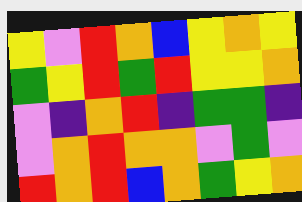[["yellow", "violet", "red", "orange", "blue", "yellow", "orange", "yellow"], ["green", "yellow", "red", "green", "red", "yellow", "yellow", "orange"], ["violet", "indigo", "orange", "red", "indigo", "green", "green", "indigo"], ["violet", "orange", "red", "orange", "orange", "violet", "green", "violet"], ["red", "orange", "red", "blue", "orange", "green", "yellow", "orange"]]